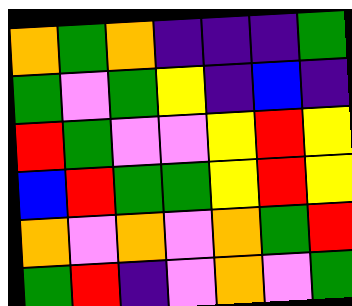[["orange", "green", "orange", "indigo", "indigo", "indigo", "green"], ["green", "violet", "green", "yellow", "indigo", "blue", "indigo"], ["red", "green", "violet", "violet", "yellow", "red", "yellow"], ["blue", "red", "green", "green", "yellow", "red", "yellow"], ["orange", "violet", "orange", "violet", "orange", "green", "red"], ["green", "red", "indigo", "violet", "orange", "violet", "green"]]